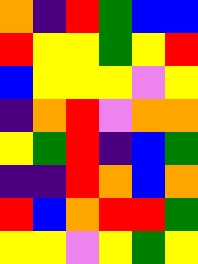[["orange", "indigo", "red", "green", "blue", "blue"], ["red", "yellow", "yellow", "green", "yellow", "red"], ["blue", "yellow", "yellow", "yellow", "violet", "yellow"], ["indigo", "orange", "red", "violet", "orange", "orange"], ["yellow", "green", "red", "indigo", "blue", "green"], ["indigo", "indigo", "red", "orange", "blue", "orange"], ["red", "blue", "orange", "red", "red", "green"], ["yellow", "yellow", "violet", "yellow", "green", "yellow"]]